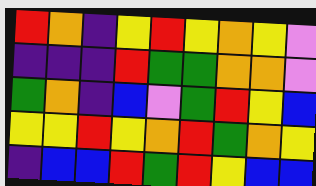[["red", "orange", "indigo", "yellow", "red", "yellow", "orange", "yellow", "violet"], ["indigo", "indigo", "indigo", "red", "green", "green", "orange", "orange", "violet"], ["green", "orange", "indigo", "blue", "violet", "green", "red", "yellow", "blue"], ["yellow", "yellow", "red", "yellow", "orange", "red", "green", "orange", "yellow"], ["indigo", "blue", "blue", "red", "green", "red", "yellow", "blue", "blue"]]